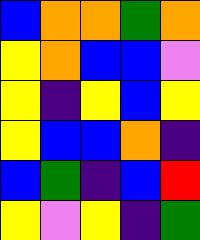[["blue", "orange", "orange", "green", "orange"], ["yellow", "orange", "blue", "blue", "violet"], ["yellow", "indigo", "yellow", "blue", "yellow"], ["yellow", "blue", "blue", "orange", "indigo"], ["blue", "green", "indigo", "blue", "red"], ["yellow", "violet", "yellow", "indigo", "green"]]